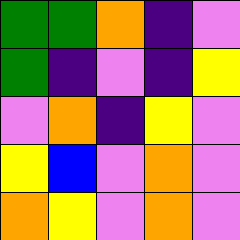[["green", "green", "orange", "indigo", "violet"], ["green", "indigo", "violet", "indigo", "yellow"], ["violet", "orange", "indigo", "yellow", "violet"], ["yellow", "blue", "violet", "orange", "violet"], ["orange", "yellow", "violet", "orange", "violet"]]